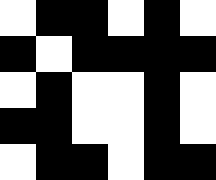[["white", "black", "black", "white", "black", "white"], ["black", "white", "black", "black", "black", "black"], ["white", "black", "white", "white", "black", "white"], ["black", "black", "white", "white", "black", "white"], ["white", "black", "black", "white", "black", "black"]]